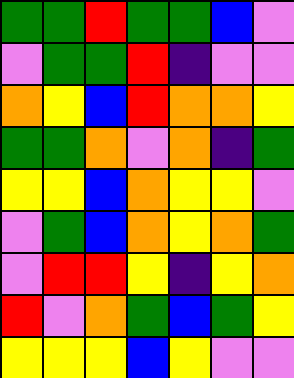[["green", "green", "red", "green", "green", "blue", "violet"], ["violet", "green", "green", "red", "indigo", "violet", "violet"], ["orange", "yellow", "blue", "red", "orange", "orange", "yellow"], ["green", "green", "orange", "violet", "orange", "indigo", "green"], ["yellow", "yellow", "blue", "orange", "yellow", "yellow", "violet"], ["violet", "green", "blue", "orange", "yellow", "orange", "green"], ["violet", "red", "red", "yellow", "indigo", "yellow", "orange"], ["red", "violet", "orange", "green", "blue", "green", "yellow"], ["yellow", "yellow", "yellow", "blue", "yellow", "violet", "violet"]]